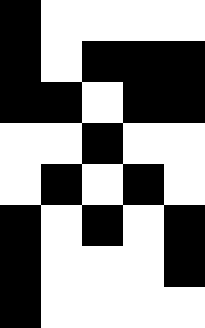[["black", "white", "white", "white", "white"], ["black", "white", "black", "black", "black"], ["black", "black", "white", "black", "black"], ["white", "white", "black", "white", "white"], ["white", "black", "white", "black", "white"], ["black", "white", "black", "white", "black"], ["black", "white", "white", "white", "black"], ["black", "white", "white", "white", "white"]]